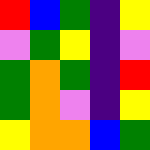[["red", "blue", "green", "indigo", "yellow"], ["violet", "green", "yellow", "indigo", "violet"], ["green", "orange", "green", "indigo", "red"], ["green", "orange", "violet", "indigo", "yellow"], ["yellow", "orange", "orange", "blue", "green"]]